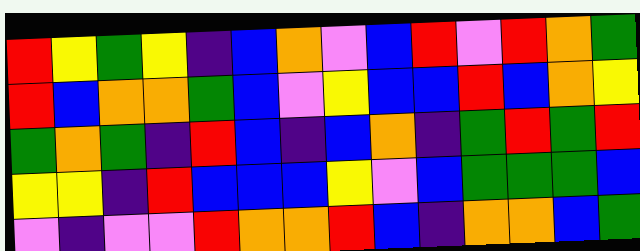[["red", "yellow", "green", "yellow", "indigo", "blue", "orange", "violet", "blue", "red", "violet", "red", "orange", "green"], ["red", "blue", "orange", "orange", "green", "blue", "violet", "yellow", "blue", "blue", "red", "blue", "orange", "yellow"], ["green", "orange", "green", "indigo", "red", "blue", "indigo", "blue", "orange", "indigo", "green", "red", "green", "red"], ["yellow", "yellow", "indigo", "red", "blue", "blue", "blue", "yellow", "violet", "blue", "green", "green", "green", "blue"], ["violet", "indigo", "violet", "violet", "red", "orange", "orange", "red", "blue", "indigo", "orange", "orange", "blue", "green"]]